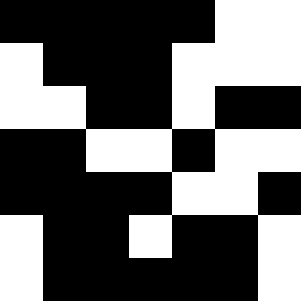[["black", "black", "black", "black", "black", "white", "white"], ["white", "black", "black", "black", "white", "white", "white"], ["white", "white", "black", "black", "white", "black", "black"], ["black", "black", "white", "white", "black", "white", "white"], ["black", "black", "black", "black", "white", "white", "black"], ["white", "black", "black", "white", "black", "black", "white"], ["white", "black", "black", "black", "black", "black", "white"]]